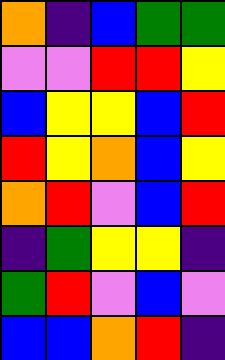[["orange", "indigo", "blue", "green", "green"], ["violet", "violet", "red", "red", "yellow"], ["blue", "yellow", "yellow", "blue", "red"], ["red", "yellow", "orange", "blue", "yellow"], ["orange", "red", "violet", "blue", "red"], ["indigo", "green", "yellow", "yellow", "indigo"], ["green", "red", "violet", "blue", "violet"], ["blue", "blue", "orange", "red", "indigo"]]